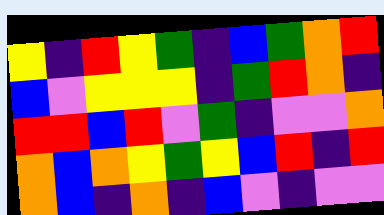[["yellow", "indigo", "red", "yellow", "green", "indigo", "blue", "green", "orange", "red"], ["blue", "violet", "yellow", "yellow", "yellow", "indigo", "green", "red", "orange", "indigo"], ["red", "red", "blue", "red", "violet", "green", "indigo", "violet", "violet", "orange"], ["orange", "blue", "orange", "yellow", "green", "yellow", "blue", "red", "indigo", "red"], ["orange", "blue", "indigo", "orange", "indigo", "blue", "violet", "indigo", "violet", "violet"]]